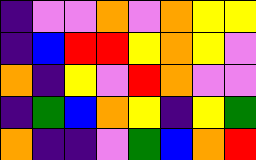[["indigo", "violet", "violet", "orange", "violet", "orange", "yellow", "yellow"], ["indigo", "blue", "red", "red", "yellow", "orange", "yellow", "violet"], ["orange", "indigo", "yellow", "violet", "red", "orange", "violet", "violet"], ["indigo", "green", "blue", "orange", "yellow", "indigo", "yellow", "green"], ["orange", "indigo", "indigo", "violet", "green", "blue", "orange", "red"]]